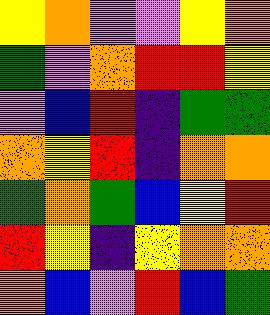[["yellow", "orange", "violet", "violet", "yellow", "orange"], ["green", "violet", "orange", "red", "red", "yellow"], ["violet", "blue", "red", "indigo", "green", "green"], ["orange", "yellow", "red", "indigo", "orange", "orange"], ["green", "orange", "green", "blue", "yellow", "red"], ["red", "yellow", "indigo", "yellow", "orange", "orange"], ["orange", "blue", "violet", "red", "blue", "green"]]